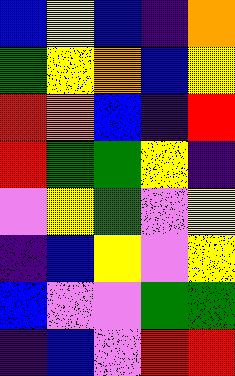[["blue", "yellow", "blue", "indigo", "orange"], ["green", "yellow", "orange", "blue", "yellow"], ["red", "orange", "blue", "indigo", "red"], ["red", "green", "green", "yellow", "indigo"], ["violet", "yellow", "green", "violet", "yellow"], ["indigo", "blue", "yellow", "violet", "yellow"], ["blue", "violet", "violet", "green", "green"], ["indigo", "blue", "violet", "red", "red"]]